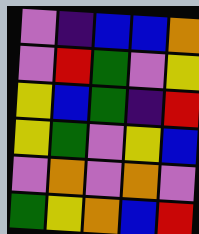[["violet", "indigo", "blue", "blue", "orange"], ["violet", "red", "green", "violet", "yellow"], ["yellow", "blue", "green", "indigo", "red"], ["yellow", "green", "violet", "yellow", "blue"], ["violet", "orange", "violet", "orange", "violet"], ["green", "yellow", "orange", "blue", "red"]]